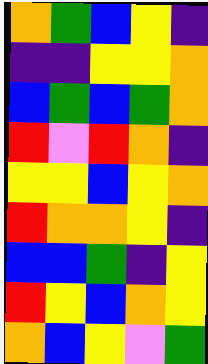[["orange", "green", "blue", "yellow", "indigo"], ["indigo", "indigo", "yellow", "yellow", "orange"], ["blue", "green", "blue", "green", "orange"], ["red", "violet", "red", "orange", "indigo"], ["yellow", "yellow", "blue", "yellow", "orange"], ["red", "orange", "orange", "yellow", "indigo"], ["blue", "blue", "green", "indigo", "yellow"], ["red", "yellow", "blue", "orange", "yellow"], ["orange", "blue", "yellow", "violet", "green"]]